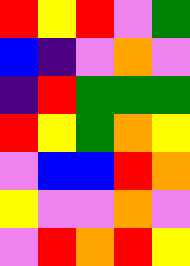[["red", "yellow", "red", "violet", "green"], ["blue", "indigo", "violet", "orange", "violet"], ["indigo", "red", "green", "green", "green"], ["red", "yellow", "green", "orange", "yellow"], ["violet", "blue", "blue", "red", "orange"], ["yellow", "violet", "violet", "orange", "violet"], ["violet", "red", "orange", "red", "yellow"]]